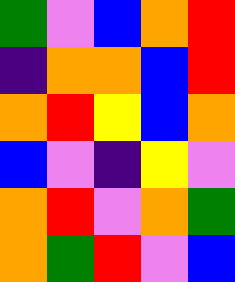[["green", "violet", "blue", "orange", "red"], ["indigo", "orange", "orange", "blue", "red"], ["orange", "red", "yellow", "blue", "orange"], ["blue", "violet", "indigo", "yellow", "violet"], ["orange", "red", "violet", "orange", "green"], ["orange", "green", "red", "violet", "blue"]]